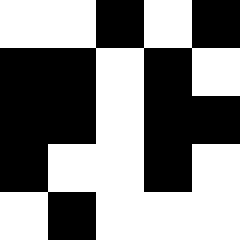[["white", "white", "black", "white", "black"], ["black", "black", "white", "black", "white"], ["black", "black", "white", "black", "black"], ["black", "white", "white", "black", "white"], ["white", "black", "white", "white", "white"]]